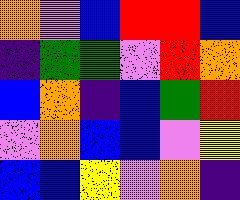[["orange", "violet", "blue", "red", "red", "blue"], ["indigo", "green", "green", "violet", "red", "orange"], ["blue", "orange", "indigo", "blue", "green", "red"], ["violet", "orange", "blue", "blue", "violet", "yellow"], ["blue", "blue", "yellow", "violet", "orange", "indigo"]]